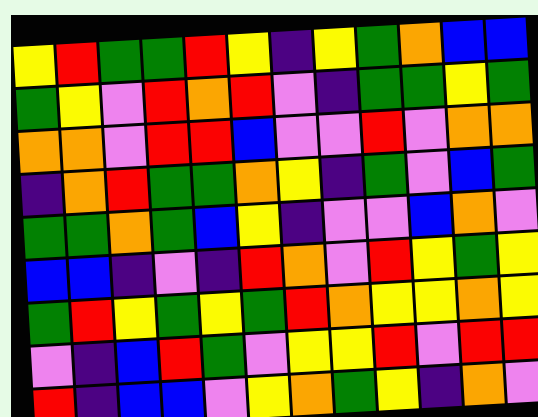[["yellow", "red", "green", "green", "red", "yellow", "indigo", "yellow", "green", "orange", "blue", "blue"], ["green", "yellow", "violet", "red", "orange", "red", "violet", "indigo", "green", "green", "yellow", "green"], ["orange", "orange", "violet", "red", "red", "blue", "violet", "violet", "red", "violet", "orange", "orange"], ["indigo", "orange", "red", "green", "green", "orange", "yellow", "indigo", "green", "violet", "blue", "green"], ["green", "green", "orange", "green", "blue", "yellow", "indigo", "violet", "violet", "blue", "orange", "violet"], ["blue", "blue", "indigo", "violet", "indigo", "red", "orange", "violet", "red", "yellow", "green", "yellow"], ["green", "red", "yellow", "green", "yellow", "green", "red", "orange", "yellow", "yellow", "orange", "yellow"], ["violet", "indigo", "blue", "red", "green", "violet", "yellow", "yellow", "red", "violet", "red", "red"], ["red", "indigo", "blue", "blue", "violet", "yellow", "orange", "green", "yellow", "indigo", "orange", "violet"]]